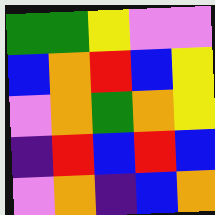[["green", "green", "yellow", "violet", "violet"], ["blue", "orange", "red", "blue", "yellow"], ["violet", "orange", "green", "orange", "yellow"], ["indigo", "red", "blue", "red", "blue"], ["violet", "orange", "indigo", "blue", "orange"]]